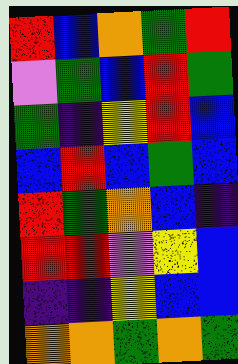[["red", "blue", "orange", "green", "red"], ["violet", "green", "blue", "red", "green"], ["green", "indigo", "yellow", "red", "blue"], ["blue", "red", "blue", "green", "blue"], ["red", "green", "orange", "blue", "indigo"], ["red", "red", "violet", "yellow", "blue"], ["indigo", "indigo", "yellow", "blue", "blue"], ["orange", "orange", "green", "orange", "green"]]